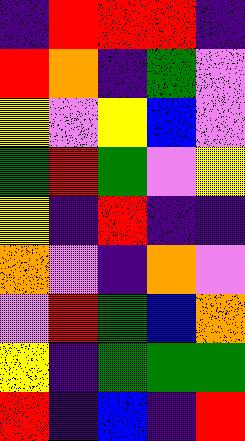[["indigo", "red", "red", "red", "indigo"], ["red", "orange", "indigo", "green", "violet"], ["yellow", "violet", "yellow", "blue", "violet"], ["green", "red", "green", "violet", "yellow"], ["yellow", "indigo", "red", "indigo", "indigo"], ["orange", "violet", "indigo", "orange", "violet"], ["violet", "red", "green", "blue", "orange"], ["yellow", "indigo", "green", "green", "green"], ["red", "indigo", "blue", "indigo", "red"]]